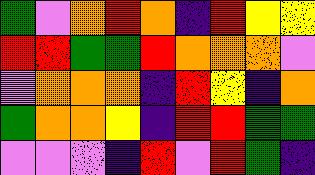[["green", "violet", "orange", "red", "orange", "indigo", "red", "yellow", "yellow"], ["red", "red", "green", "green", "red", "orange", "orange", "orange", "violet"], ["violet", "orange", "orange", "orange", "indigo", "red", "yellow", "indigo", "orange"], ["green", "orange", "orange", "yellow", "indigo", "red", "red", "green", "green"], ["violet", "violet", "violet", "indigo", "red", "violet", "red", "green", "indigo"]]